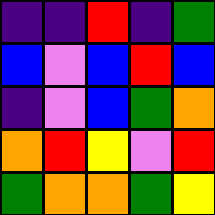[["indigo", "indigo", "red", "indigo", "green"], ["blue", "violet", "blue", "red", "blue"], ["indigo", "violet", "blue", "green", "orange"], ["orange", "red", "yellow", "violet", "red"], ["green", "orange", "orange", "green", "yellow"]]